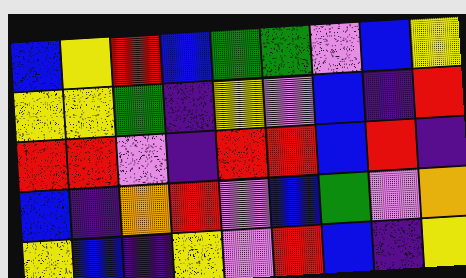[["blue", "yellow", "red", "blue", "green", "green", "violet", "blue", "yellow"], ["yellow", "yellow", "green", "indigo", "yellow", "violet", "blue", "indigo", "red"], ["red", "red", "violet", "indigo", "red", "red", "blue", "red", "indigo"], ["blue", "indigo", "orange", "red", "violet", "blue", "green", "violet", "orange"], ["yellow", "blue", "indigo", "yellow", "violet", "red", "blue", "indigo", "yellow"]]